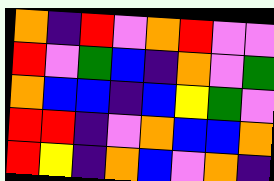[["orange", "indigo", "red", "violet", "orange", "red", "violet", "violet"], ["red", "violet", "green", "blue", "indigo", "orange", "violet", "green"], ["orange", "blue", "blue", "indigo", "blue", "yellow", "green", "violet"], ["red", "red", "indigo", "violet", "orange", "blue", "blue", "orange"], ["red", "yellow", "indigo", "orange", "blue", "violet", "orange", "indigo"]]